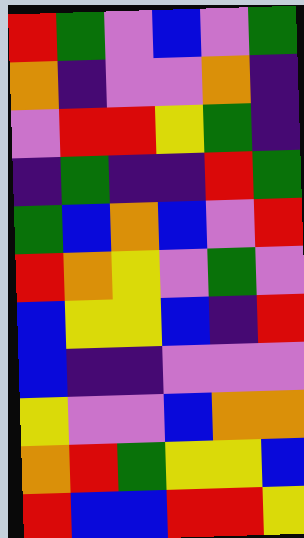[["red", "green", "violet", "blue", "violet", "green"], ["orange", "indigo", "violet", "violet", "orange", "indigo"], ["violet", "red", "red", "yellow", "green", "indigo"], ["indigo", "green", "indigo", "indigo", "red", "green"], ["green", "blue", "orange", "blue", "violet", "red"], ["red", "orange", "yellow", "violet", "green", "violet"], ["blue", "yellow", "yellow", "blue", "indigo", "red"], ["blue", "indigo", "indigo", "violet", "violet", "violet"], ["yellow", "violet", "violet", "blue", "orange", "orange"], ["orange", "red", "green", "yellow", "yellow", "blue"], ["red", "blue", "blue", "red", "red", "yellow"]]